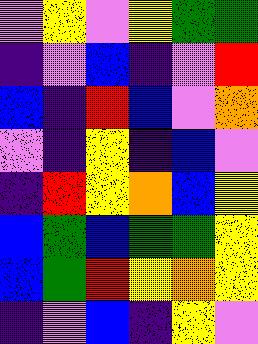[["violet", "yellow", "violet", "yellow", "green", "green"], ["indigo", "violet", "blue", "indigo", "violet", "red"], ["blue", "indigo", "red", "blue", "violet", "orange"], ["violet", "indigo", "yellow", "indigo", "blue", "violet"], ["indigo", "red", "yellow", "orange", "blue", "yellow"], ["blue", "green", "blue", "green", "green", "yellow"], ["blue", "green", "red", "yellow", "orange", "yellow"], ["indigo", "violet", "blue", "indigo", "yellow", "violet"]]